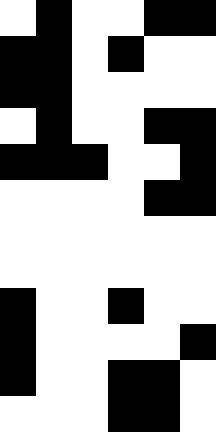[["white", "black", "white", "white", "black", "black"], ["black", "black", "white", "black", "white", "white"], ["black", "black", "white", "white", "white", "white"], ["white", "black", "white", "white", "black", "black"], ["black", "black", "black", "white", "white", "black"], ["white", "white", "white", "white", "black", "black"], ["white", "white", "white", "white", "white", "white"], ["white", "white", "white", "white", "white", "white"], ["black", "white", "white", "black", "white", "white"], ["black", "white", "white", "white", "white", "black"], ["black", "white", "white", "black", "black", "white"], ["white", "white", "white", "black", "black", "white"]]